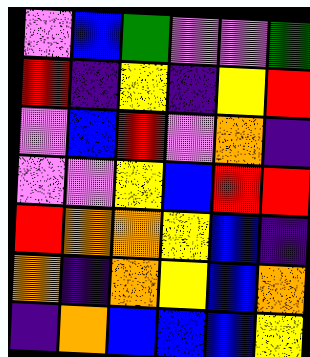[["violet", "blue", "green", "violet", "violet", "green"], ["red", "indigo", "yellow", "indigo", "yellow", "red"], ["violet", "blue", "red", "violet", "orange", "indigo"], ["violet", "violet", "yellow", "blue", "red", "red"], ["red", "orange", "orange", "yellow", "blue", "indigo"], ["orange", "indigo", "orange", "yellow", "blue", "orange"], ["indigo", "orange", "blue", "blue", "blue", "yellow"]]